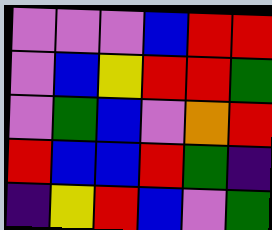[["violet", "violet", "violet", "blue", "red", "red"], ["violet", "blue", "yellow", "red", "red", "green"], ["violet", "green", "blue", "violet", "orange", "red"], ["red", "blue", "blue", "red", "green", "indigo"], ["indigo", "yellow", "red", "blue", "violet", "green"]]